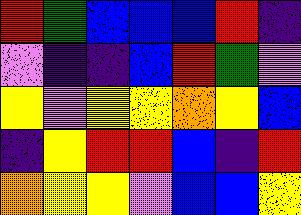[["red", "green", "blue", "blue", "blue", "red", "indigo"], ["violet", "indigo", "indigo", "blue", "red", "green", "violet"], ["yellow", "violet", "yellow", "yellow", "orange", "yellow", "blue"], ["indigo", "yellow", "red", "red", "blue", "indigo", "red"], ["orange", "yellow", "yellow", "violet", "blue", "blue", "yellow"]]